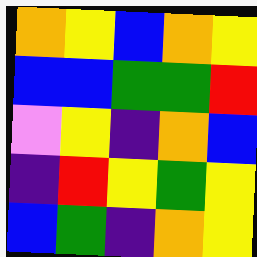[["orange", "yellow", "blue", "orange", "yellow"], ["blue", "blue", "green", "green", "red"], ["violet", "yellow", "indigo", "orange", "blue"], ["indigo", "red", "yellow", "green", "yellow"], ["blue", "green", "indigo", "orange", "yellow"]]